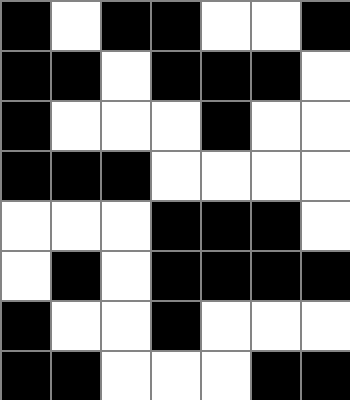[["black", "white", "black", "black", "white", "white", "black"], ["black", "black", "white", "black", "black", "black", "white"], ["black", "white", "white", "white", "black", "white", "white"], ["black", "black", "black", "white", "white", "white", "white"], ["white", "white", "white", "black", "black", "black", "white"], ["white", "black", "white", "black", "black", "black", "black"], ["black", "white", "white", "black", "white", "white", "white"], ["black", "black", "white", "white", "white", "black", "black"]]